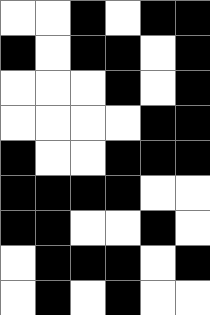[["white", "white", "black", "white", "black", "black"], ["black", "white", "black", "black", "white", "black"], ["white", "white", "white", "black", "white", "black"], ["white", "white", "white", "white", "black", "black"], ["black", "white", "white", "black", "black", "black"], ["black", "black", "black", "black", "white", "white"], ["black", "black", "white", "white", "black", "white"], ["white", "black", "black", "black", "white", "black"], ["white", "black", "white", "black", "white", "white"]]